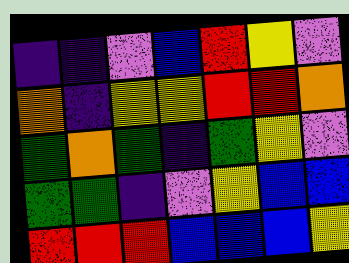[["indigo", "indigo", "violet", "blue", "red", "yellow", "violet"], ["orange", "indigo", "yellow", "yellow", "red", "red", "orange"], ["green", "orange", "green", "indigo", "green", "yellow", "violet"], ["green", "green", "indigo", "violet", "yellow", "blue", "blue"], ["red", "red", "red", "blue", "blue", "blue", "yellow"]]